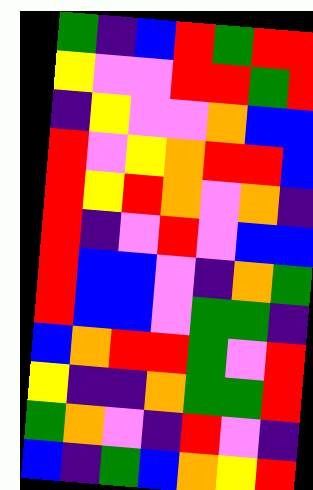[["green", "indigo", "blue", "red", "green", "red", "red"], ["yellow", "violet", "violet", "red", "red", "green", "red"], ["indigo", "yellow", "violet", "violet", "orange", "blue", "blue"], ["red", "violet", "yellow", "orange", "red", "red", "blue"], ["red", "yellow", "red", "orange", "violet", "orange", "indigo"], ["red", "indigo", "violet", "red", "violet", "blue", "blue"], ["red", "blue", "blue", "violet", "indigo", "orange", "green"], ["red", "blue", "blue", "violet", "green", "green", "indigo"], ["blue", "orange", "red", "red", "green", "violet", "red"], ["yellow", "indigo", "indigo", "orange", "green", "green", "red"], ["green", "orange", "violet", "indigo", "red", "violet", "indigo"], ["blue", "indigo", "green", "blue", "orange", "yellow", "red"]]